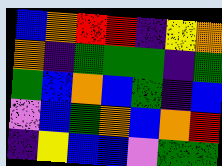[["blue", "orange", "red", "red", "indigo", "yellow", "orange"], ["orange", "indigo", "green", "green", "green", "indigo", "green"], ["green", "blue", "orange", "blue", "green", "indigo", "blue"], ["violet", "blue", "green", "orange", "blue", "orange", "red"], ["indigo", "yellow", "blue", "blue", "violet", "green", "green"]]